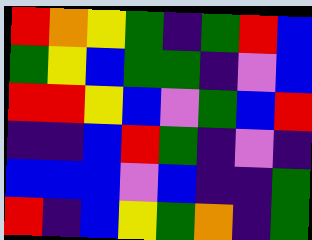[["red", "orange", "yellow", "green", "indigo", "green", "red", "blue"], ["green", "yellow", "blue", "green", "green", "indigo", "violet", "blue"], ["red", "red", "yellow", "blue", "violet", "green", "blue", "red"], ["indigo", "indigo", "blue", "red", "green", "indigo", "violet", "indigo"], ["blue", "blue", "blue", "violet", "blue", "indigo", "indigo", "green"], ["red", "indigo", "blue", "yellow", "green", "orange", "indigo", "green"]]